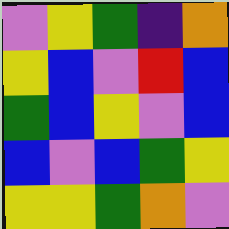[["violet", "yellow", "green", "indigo", "orange"], ["yellow", "blue", "violet", "red", "blue"], ["green", "blue", "yellow", "violet", "blue"], ["blue", "violet", "blue", "green", "yellow"], ["yellow", "yellow", "green", "orange", "violet"]]